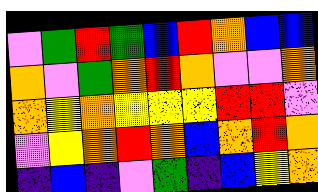[["violet", "green", "red", "green", "blue", "red", "orange", "blue", "blue"], ["orange", "violet", "green", "orange", "red", "orange", "violet", "violet", "orange"], ["orange", "yellow", "orange", "yellow", "yellow", "yellow", "red", "red", "violet"], ["violet", "yellow", "orange", "red", "orange", "blue", "orange", "red", "orange"], ["indigo", "blue", "indigo", "violet", "green", "indigo", "blue", "yellow", "orange"]]